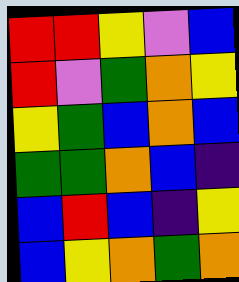[["red", "red", "yellow", "violet", "blue"], ["red", "violet", "green", "orange", "yellow"], ["yellow", "green", "blue", "orange", "blue"], ["green", "green", "orange", "blue", "indigo"], ["blue", "red", "blue", "indigo", "yellow"], ["blue", "yellow", "orange", "green", "orange"]]